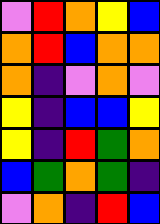[["violet", "red", "orange", "yellow", "blue"], ["orange", "red", "blue", "orange", "orange"], ["orange", "indigo", "violet", "orange", "violet"], ["yellow", "indigo", "blue", "blue", "yellow"], ["yellow", "indigo", "red", "green", "orange"], ["blue", "green", "orange", "green", "indigo"], ["violet", "orange", "indigo", "red", "blue"]]